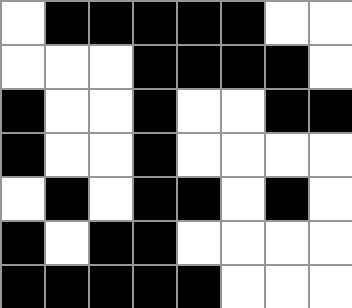[["white", "black", "black", "black", "black", "black", "white", "white"], ["white", "white", "white", "black", "black", "black", "black", "white"], ["black", "white", "white", "black", "white", "white", "black", "black"], ["black", "white", "white", "black", "white", "white", "white", "white"], ["white", "black", "white", "black", "black", "white", "black", "white"], ["black", "white", "black", "black", "white", "white", "white", "white"], ["black", "black", "black", "black", "black", "white", "white", "white"]]